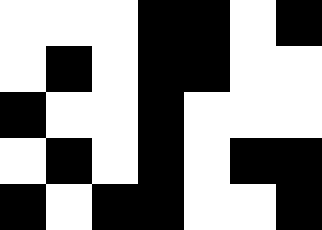[["white", "white", "white", "black", "black", "white", "black"], ["white", "black", "white", "black", "black", "white", "white"], ["black", "white", "white", "black", "white", "white", "white"], ["white", "black", "white", "black", "white", "black", "black"], ["black", "white", "black", "black", "white", "white", "black"]]